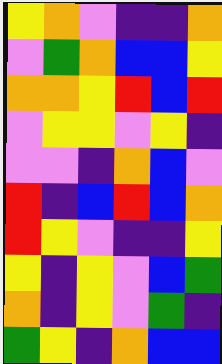[["yellow", "orange", "violet", "indigo", "indigo", "orange"], ["violet", "green", "orange", "blue", "blue", "yellow"], ["orange", "orange", "yellow", "red", "blue", "red"], ["violet", "yellow", "yellow", "violet", "yellow", "indigo"], ["violet", "violet", "indigo", "orange", "blue", "violet"], ["red", "indigo", "blue", "red", "blue", "orange"], ["red", "yellow", "violet", "indigo", "indigo", "yellow"], ["yellow", "indigo", "yellow", "violet", "blue", "green"], ["orange", "indigo", "yellow", "violet", "green", "indigo"], ["green", "yellow", "indigo", "orange", "blue", "blue"]]